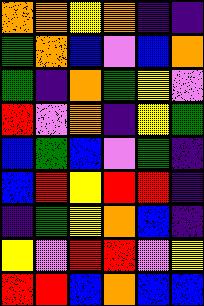[["orange", "orange", "yellow", "orange", "indigo", "indigo"], ["green", "orange", "blue", "violet", "blue", "orange"], ["green", "indigo", "orange", "green", "yellow", "violet"], ["red", "violet", "orange", "indigo", "yellow", "green"], ["blue", "green", "blue", "violet", "green", "indigo"], ["blue", "red", "yellow", "red", "red", "indigo"], ["indigo", "green", "yellow", "orange", "blue", "indigo"], ["yellow", "violet", "red", "red", "violet", "yellow"], ["red", "red", "blue", "orange", "blue", "blue"]]